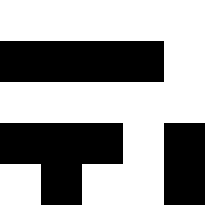[["white", "white", "white", "white", "white"], ["black", "black", "black", "black", "white"], ["white", "white", "white", "white", "white"], ["black", "black", "black", "white", "black"], ["white", "black", "white", "white", "black"]]